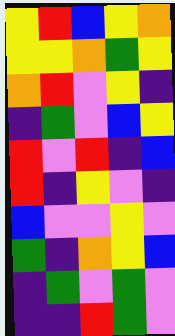[["yellow", "red", "blue", "yellow", "orange"], ["yellow", "yellow", "orange", "green", "yellow"], ["orange", "red", "violet", "yellow", "indigo"], ["indigo", "green", "violet", "blue", "yellow"], ["red", "violet", "red", "indigo", "blue"], ["red", "indigo", "yellow", "violet", "indigo"], ["blue", "violet", "violet", "yellow", "violet"], ["green", "indigo", "orange", "yellow", "blue"], ["indigo", "green", "violet", "green", "violet"], ["indigo", "indigo", "red", "green", "violet"]]